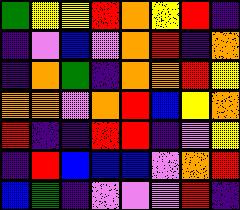[["green", "yellow", "yellow", "red", "orange", "yellow", "red", "indigo"], ["indigo", "violet", "blue", "violet", "orange", "red", "indigo", "orange"], ["indigo", "orange", "green", "indigo", "orange", "orange", "red", "yellow"], ["orange", "orange", "violet", "orange", "red", "blue", "yellow", "orange"], ["red", "indigo", "indigo", "red", "red", "indigo", "violet", "yellow"], ["indigo", "red", "blue", "blue", "blue", "violet", "orange", "red"], ["blue", "green", "indigo", "violet", "violet", "violet", "red", "indigo"]]